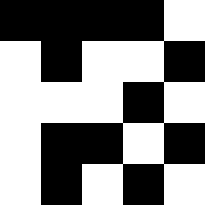[["black", "black", "black", "black", "white"], ["white", "black", "white", "white", "black"], ["white", "white", "white", "black", "white"], ["white", "black", "black", "white", "black"], ["white", "black", "white", "black", "white"]]